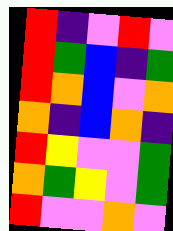[["red", "indigo", "violet", "red", "violet"], ["red", "green", "blue", "indigo", "green"], ["red", "orange", "blue", "violet", "orange"], ["orange", "indigo", "blue", "orange", "indigo"], ["red", "yellow", "violet", "violet", "green"], ["orange", "green", "yellow", "violet", "green"], ["red", "violet", "violet", "orange", "violet"]]